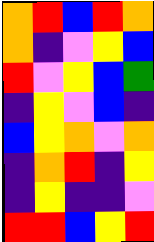[["orange", "red", "blue", "red", "orange"], ["orange", "indigo", "violet", "yellow", "blue"], ["red", "violet", "yellow", "blue", "green"], ["indigo", "yellow", "violet", "blue", "indigo"], ["blue", "yellow", "orange", "violet", "orange"], ["indigo", "orange", "red", "indigo", "yellow"], ["indigo", "yellow", "indigo", "indigo", "violet"], ["red", "red", "blue", "yellow", "red"]]